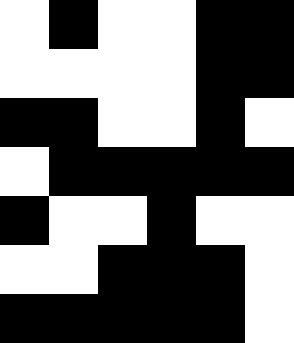[["white", "black", "white", "white", "black", "black"], ["white", "white", "white", "white", "black", "black"], ["black", "black", "white", "white", "black", "white"], ["white", "black", "black", "black", "black", "black"], ["black", "white", "white", "black", "white", "white"], ["white", "white", "black", "black", "black", "white"], ["black", "black", "black", "black", "black", "white"]]